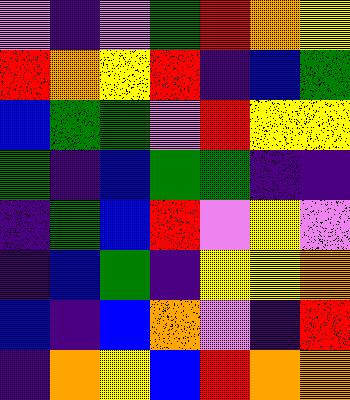[["violet", "indigo", "violet", "green", "red", "orange", "yellow"], ["red", "orange", "yellow", "red", "indigo", "blue", "green"], ["blue", "green", "green", "violet", "red", "yellow", "yellow"], ["green", "indigo", "blue", "green", "green", "indigo", "indigo"], ["indigo", "green", "blue", "red", "violet", "yellow", "violet"], ["indigo", "blue", "green", "indigo", "yellow", "yellow", "orange"], ["blue", "indigo", "blue", "orange", "violet", "indigo", "red"], ["indigo", "orange", "yellow", "blue", "red", "orange", "orange"]]